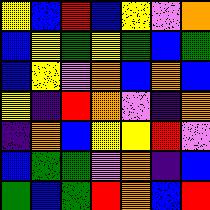[["yellow", "blue", "red", "blue", "yellow", "violet", "orange"], ["blue", "yellow", "green", "yellow", "green", "blue", "green"], ["blue", "yellow", "violet", "orange", "blue", "orange", "blue"], ["yellow", "indigo", "red", "orange", "violet", "indigo", "orange"], ["indigo", "orange", "blue", "yellow", "yellow", "red", "violet"], ["blue", "green", "green", "violet", "orange", "indigo", "blue"], ["green", "blue", "green", "red", "orange", "blue", "red"]]